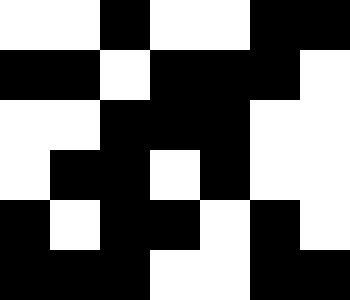[["white", "white", "black", "white", "white", "black", "black"], ["black", "black", "white", "black", "black", "black", "white"], ["white", "white", "black", "black", "black", "white", "white"], ["white", "black", "black", "white", "black", "white", "white"], ["black", "white", "black", "black", "white", "black", "white"], ["black", "black", "black", "white", "white", "black", "black"]]